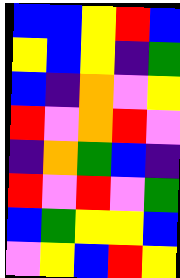[["blue", "blue", "yellow", "red", "blue"], ["yellow", "blue", "yellow", "indigo", "green"], ["blue", "indigo", "orange", "violet", "yellow"], ["red", "violet", "orange", "red", "violet"], ["indigo", "orange", "green", "blue", "indigo"], ["red", "violet", "red", "violet", "green"], ["blue", "green", "yellow", "yellow", "blue"], ["violet", "yellow", "blue", "red", "yellow"]]